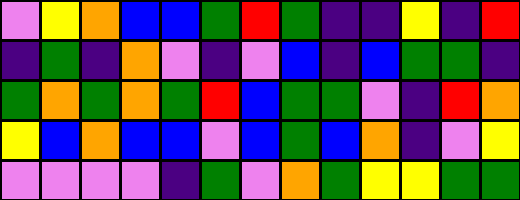[["violet", "yellow", "orange", "blue", "blue", "green", "red", "green", "indigo", "indigo", "yellow", "indigo", "red"], ["indigo", "green", "indigo", "orange", "violet", "indigo", "violet", "blue", "indigo", "blue", "green", "green", "indigo"], ["green", "orange", "green", "orange", "green", "red", "blue", "green", "green", "violet", "indigo", "red", "orange"], ["yellow", "blue", "orange", "blue", "blue", "violet", "blue", "green", "blue", "orange", "indigo", "violet", "yellow"], ["violet", "violet", "violet", "violet", "indigo", "green", "violet", "orange", "green", "yellow", "yellow", "green", "green"]]